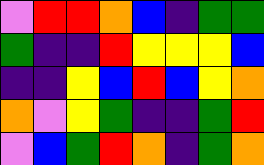[["violet", "red", "red", "orange", "blue", "indigo", "green", "green"], ["green", "indigo", "indigo", "red", "yellow", "yellow", "yellow", "blue"], ["indigo", "indigo", "yellow", "blue", "red", "blue", "yellow", "orange"], ["orange", "violet", "yellow", "green", "indigo", "indigo", "green", "red"], ["violet", "blue", "green", "red", "orange", "indigo", "green", "orange"]]